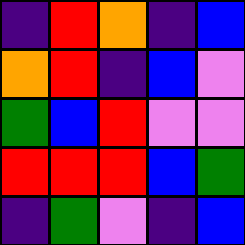[["indigo", "red", "orange", "indigo", "blue"], ["orange", "red", "indigo", "blue", "violet"], ["green", "blue", "red", "violet", "violet"], ["red", "red", "red", "blue", "green"], ["indigo", "green", "violet", "indigo", "blue"]]